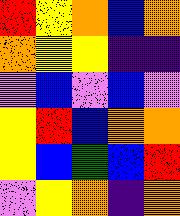[["red", "yellow", "orange", "blue", "orange"], ["orange", "yellow", "yellow", "indigo", "indigo"], ["violet", "blue", "violet", "blue", "violet"], ["yellow", "red", "blue", "orange", "orange"], ["yellow", "blue", "green", "blue", "red"], ["violet", "yellow", "orange", "indigo", "orange"]]